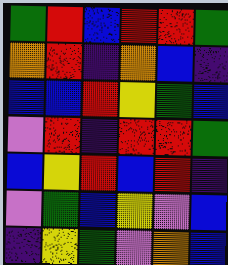[["green", "red", "blue", "red", "red", "green"], ["orange", "red", "indigo", "orange", "blue", "indigo"], ["blue", "blue", "red", "yellow", "green", "blue"], ["violet", "red", "indigo", "red", "red", "green"], ["blue", "yellow", "red", "blue", "red", "indigo"], ["violet", "green", "blue", "yellow", "violet", "blue"], ["indigo", "yellow", "green", "violet", "orange", "blue"]]